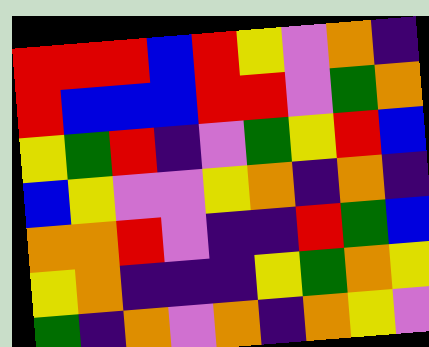[["red", "red", "red", "blue", "red", "yellow", "violet", "orange", "indigo"], ["red", "blue", "blue", "blue", "red", "red", "violet", "green", "orange"], ["yellow", "green", "red", "indigo", "violet", "green", "yellow", "red", "blue"], ["blue", "yellow", "violet", "violet", "yellow", "orange", "indigo", "orange", "indigo"], ["orange", "orange", "red", "violet", "indigo", "indigo", "red", "green", "blue"], ["yellow", "orange", "indigo", "indigo", "indigo", "yellow", "green", "orange", "yellow"], ["green", "indigo", "orange", "violet", "orange", "indigo", "orange", "yellow", "violet"]]